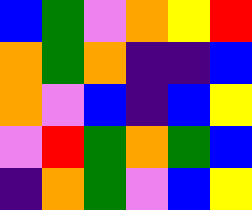[["blue", "green", "violet", "orange", "yellow", "red"], ["orange", "green", "orange", "indigo", "indigo", "blue"], ["orange", "violet", "blue", "indigo", "blue", "yellow"], ["violet", "red", "green", "orange", "green", "blue"], ["indigo", "orange", "green", "violet", "blue", "yellow"]]